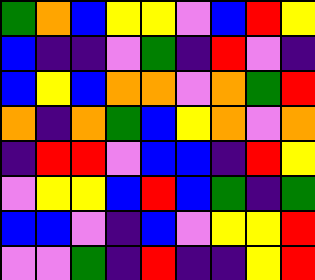[["green", "orange", "blue", "yellow", "yellow", "violet", "blue", "red", "yellow"], ["blue", "indigo", "indigo", "violet", "green", "indigo", "red", "violet", "indigo"], ["blue", "yellow", "blue", "orange", "orange", "violet", "orange", "green", "red"], ["orange", "indigo", "orange", "green", "blue", "yellow", "orange", "violet", "orange"], ["indigo", "red", "red", "violet", "blue", "blue", "indigo", "red", "yellow"], ["violet", "yellow", "yellow", "blue", "red", "blue", "green", "indigo", "green"], ["blue", "blue", "violet", "indigo", "blue", "violet", "yellow", "yellow", "red"], ["violet", "violet", "green", "indigo", "red", "indigo", "indigo", "yellow", "red"]]